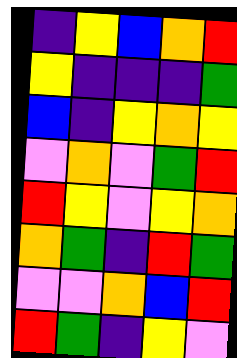[["indigo", "yellow", "blue", "orange", "red"], ["yellow", "indigo", "indigo", "indigo", "green"], ["blue", "indigo", "yellow", "orange", "yellow"], ["violet", "orange", "violet", "green", "red"], ["red", "yellow", "violet", "yellow", "orange"], ["orange", "green", "indigo", "red", "green"], ["violet", "violet", "orange", "blue", "red"], ["red", "green", "indigo", "yellow", "violet"]]